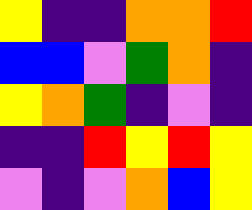[["yellow", "indigo", "indigo", "orange", "orange", "red"], ["blue", "blue", "violet", "green", "orange", "indigo"], ["yellow", "orange", "green", "indigo", "violet", "indigo"], ["indigo", "indigo", "red", "yellow", "red", "yellow"], ["violet", "indigo", "violet", "orange", "blue", "yellow"]]